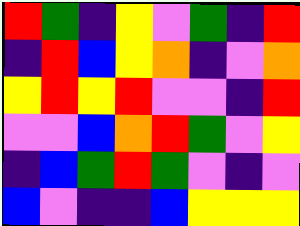[["red", "green", "indigo", "yellow", "violet", "green", "indigo", "red"], ["indigo", "red", "blue", "yellow", "orange", "indigo", "violet", "orange"], ["yellow", "red", "yellow", "red", "violet", "violet", "indigo", "red"], ["violet", "violet", "blue", "orange", "red", "green", "violet", "yellow"], ["indigo", "blue", "green", "red", "green", "violet", "indigo", "violet"], ["blue", "violet", "indigo", "indigo", "blue", "yellow", "yellow", "yellow"]]